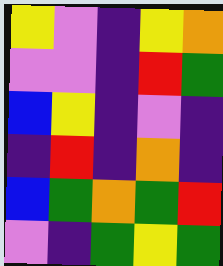[["yellow", "violet", "indigo", "yellow", "orange"], ["violet", "violet", "indigo", "red", "green"], ["blue", "yellow", "indigo", "violet", "indigo"], ["indigo", "red", "indigo", "orange", "indigo"], ["blue", "green", "orange", "green", "red"], ["violet", "indigo", "green", "yellow", "green"]]